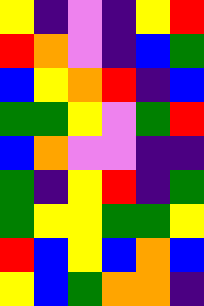[["yellow", "indigo", "violet", "indigo", "yellow", "red"], ["red", "orange", "violet", "indigo", "blue", "green"], ["blue", "yellow", "orange", "red", "indigo", "blue"], ["green", "green", "yellow", "violet", "green", "red"], ["blue", "orange", "violet", "violet", "indigo", "indigo"], ["green", "indigo", "yellow", "red", "indigo", "green"], ["green", "yellow", "yellow", "green", "green", "yellow"], ["red", "blue", "yellow", "blue", "orange", "blue"], ["yellow", "blue", "green", "orange", "orange", "indigo"]]